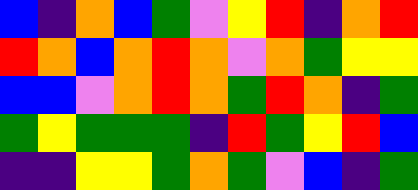[["blue", "indigo", "orange", "blue", "green", "violet", "yellow", "red", "indigo", "orange", "red"], ["red", "orange", "blue", "orange", "red", "orange", "violet", "orange", "green", "yellow", "yellow"], ["blue", "blue", "violet", "orange", "red", "orange", "green", "red", "orange", "indigo", "green"], ["green", "yellow", "green", "green", "green", "indigo", "red", "green", "yellow", "red", "blue"], ["indigo", "indigo", "yellow", "yellow", "green", "orange", "green", "violet", "blue", "indigo", "green"]]